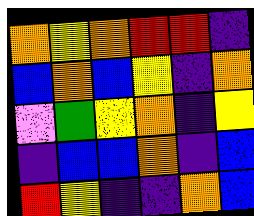[["orange", "yellow", "orange", "red", "red", "indigo"], ["blue", "orange", "blue", "yellow", "indigo", "orange"], ["violet", "green", "yellow", "orange", "indigo", "yellow"], ["indigo", "blue", "blue", "orange", "indigo", "blue"], ["red", "yellow", "indigo", "indigo", "orange", "blue"]]